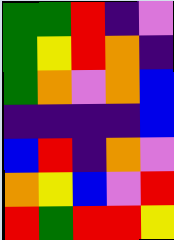[["green", "green", "red", "indigo", "violet"], ["green", "yellow", "red", "orange", "indigo"], ["green", "orange", "violet", "orange", "blue"], ["indigo", "indigo", "indigo", "indigo", "blue"], ["blue", "red", "indigo", "orange", "violet"], ["orange", "yellow", "blue", "violet", "red"], ["red", "green", "red", "red", "yellow"]]